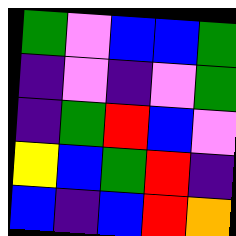[["green", "violet", "blue", "blue", "green"], ["indigo", "violet", "indigo", "violet", "green"], ["indigo", "green", "red", "blue", "violet"], ["yellow", "blue", "green", "red", "indigo"], ["blue", "indigo", "blue", "red", "orange"]]